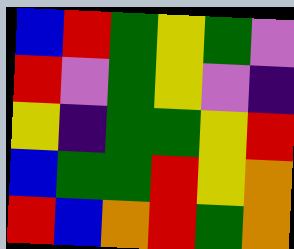[["blue", "red", "green", "yellow", "green", "violet"], ["red", "violet", "green", "yellow", "violet", "indigo"], ["yellow", "indigo", "green", "green", "yellow", "red"], ["blue", "green", "green", "red", "yellow", "orange"], ["red", "blue", "orange", "red", "green", "orange"]]